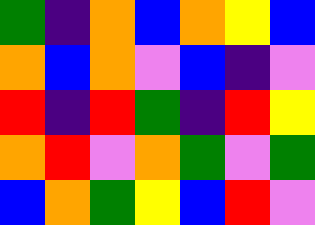[["green", "indigo", "orange", "blue", "orange", "yellow", "blue"], ["orange", "blue", "orange", "violet", "blue", "indigo", "violet"], ["red", "indigo", "red", "green", "indigo", "red", "yellow"], ["orange", "red", "violet", "orange", "green", "violet", "green"], ["blue", "orange", "green", "yellow", "blue", "red", "violet"]]